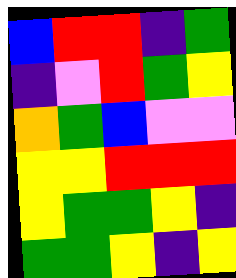[["blue", "red", "red", "indigo", "green"], ["indigo", "violet", "red", "green", "yellow"], ["orange", "green", "blue", "violet", "violet"], ["yellow", "yellow", "red", "red", "red"], ["yellow", "green", "green", "yellow", "indigo"], ["green", "green", "yellow", "indigo", "yellow"]]